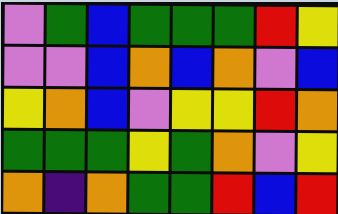[["violet", "green", "blue", "green", "green", "green", "red", "yellow"], ["violet", "violet", "blue", "orange", "blue", "orange", "violet", "blue"], ["yellow", "orange", "blue", "violet", "yellow", "yellow", "red", "orange"], ["green", "green", "green", "yellow", "green", "orange", "violet", "yellow"], ["orange", "indigo", "orange", "green", "green", "red", "blue", "red"]]